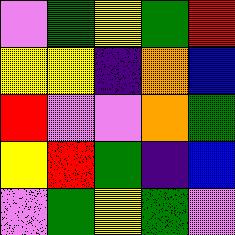[["violet", "green", "yellow", "green", "red"], ["yellow", "yellow", "indigo", "orange", "blue"], ["red", "violet", "violet", "orange", "green"], ["yellow", "red", "green", "indigo", "blue"], ["violet", "green", "yellow", "green", "violet"]]